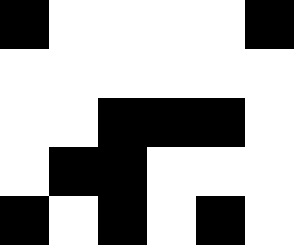[["black", "white", "white", "white", "white", "black"], ["white", "white", "white", "white", "white", "white"], ["white", "white", "black", "black", "black", "white"], ["white", "black", "black", "white", "white", "white"], ["black", "white", "black", "white", "black", "white"]]